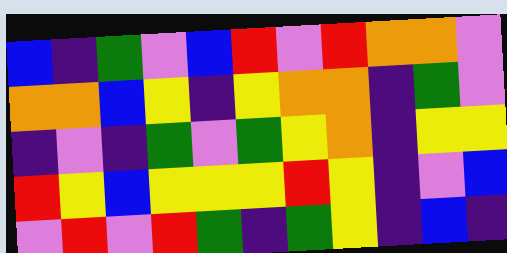[["blue", "indigo", "green", "violet", "blue", "red", "violet", "red", "orange", "orange", "violet"], ["orange", "orange", "blue", "yellow", "indigo", "yellow", "orange", "orange", "indigo", "green", "violet"], ["indigo", "violet", "indigo", "green", "violet", "green", "yellow", "orange", "indigo", "yellow", "yellow"], ["red", "yellow", "blue", "yellow", "yellow", "yellow", "red", "yellow", "indigo", "violet", "blue"], ["violet", "red", "violet", "red", "green", "indigo", "green", "yellow", "indigo", "blue", "indigo"]]